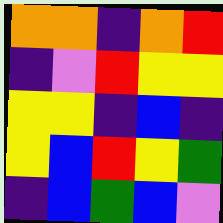[["orange", "orange", "indigo", "orange", "red"], ["indigo", "violet", "red", "yellow", "yellow"], ["yellow", "yellow", "indigo", "blue", "indigo"], ["yellow", "blue", "red", "yellow", "green"], ["indigo", "blue", "green", "blue", "violet"]]